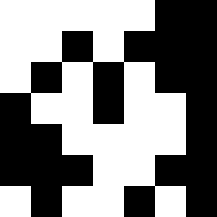[["white", "white", "white", "white", "white", "black", "black"], ["white", "white", "black", "white", "black", "black", "black"], ["white", "black", "white", "black", "white", "black", "black"], ["black", "white", "white", "black", "white", "white", "black"], ["black", "black", "white", "white", "white", "white", "black"], ["black", "black", "black", "white", "white", "black", "black"], ["white", "black", "white", "white", "black", "white", "black"]]